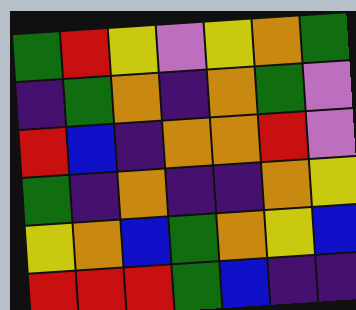[["green", "red", "yellow", "violet", "yellow", "orange", "green"], ["indigo", "green", "orange", "indigo", "orange", "green", "violet"], ["red", "blue", "indigo", "orange", "orange", "red", "violet"], ["green", "indigo", "orange", "indigo", "indigo", "orange", "yellow"], ["yellow", "orange", "blue", "green", "orange", "yellow", "blue"], ["red", "red", "red", "green", "blue", "indigo", "indigo"]]